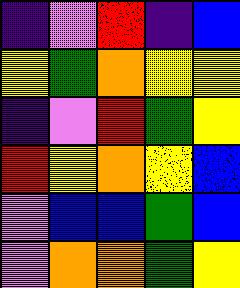[["indigo", "violet", "red", "indigo", "blue"], ["yellow", "green", "orange", "yellow", "yellow"], ["indigo", "violet", "red", "green", "yellow"], ["red", "yellow", "orange", "yellow", "blue"], ["violet", "blue", "blue", "green", "blue"], ["violet", "orange", "orange", "green", "yellow"]]